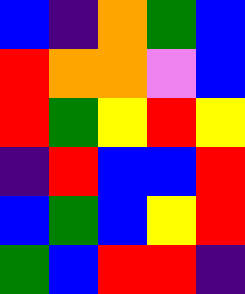[["blue", "indigo", "orange", "green", "blue"], ["red", "orange", "orange", "violet", "blue"], ["red", "green", "yellow", "red", "yellow"], ["indigo", "red", "blue", "blue", "red"], ["blue", "green", "blue", "yellow", "red"], ["green", "blue", "red", "red", "indigo"]]